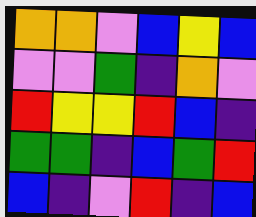[["orange", "orange", "violet", "blue", "yellow", "blue"], ["violet", "violet", "green", "indigo", "orange", "violet"], ["red", "yellow", "yellow", "red", "blue", "indigo"], ["green", "green", "indigo", "blue", "green", "red"], ["blue", "indigo", "violet", "red", "indigo", "blue"]]